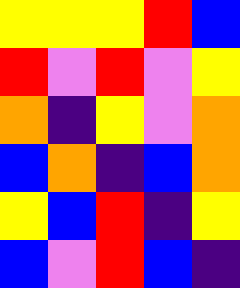[["yellow", "yellow", "yellow", "red", "blue"], ["red", "violet", "red", "violet", "yellow"], ["orange", "indigo", "yellow", "violet", "orange"], ["blue", "orange", "indigo", "blue", "orange"], ["yellow", "blue", "red", "indigo", "yellow"], ["blue", "violet", "red", "blue", "indigo"]]